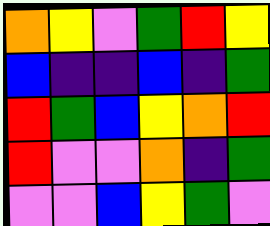[["orange", "yellow", "violet", "green", "red", "yellow"], ["blue", "indigo", "indigo", "blue", "indigo", "green"], ["red", "green", "blue", "yellow", "orange", "red"], ["red", "violet", "violet", "orange", "indigo", "green"], ["violet", "violet", "blue", "yellow", "green", "violet"]]